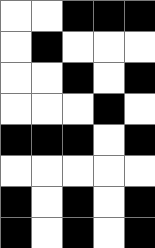[["white", "white", "black", "black", "black"], ["white", "black", "white", "white", "white"], ["white", "white", "black", "white", "black"], ["white", "white", "white", "black", "white"], ["black", "black", "black", "white", "black"], ["white", "white", "white", "white", "white"], ["black", "white", "black", "white", "black"], ["black", "white", "black", "white", "black"]]